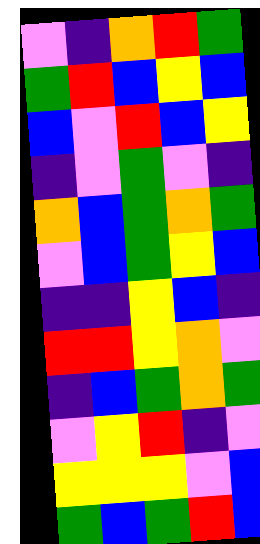[["violet", "indigo", "orange", "red", "green"], ["green", "red", "blue", "yellow", "blue"], ["blue", "violet", "red", "blue", "yellow"], ["indigo", "violet", "green", "violet", "indigo"], ["orange", "blue", "green", "orange", "green"], ["violet", "blue", "green", "yellow", "blue"], ["indigo", "indigo", "yellow", "blue", "indigo"], ["red", "red", "yellow", "orange", "violet"], ["indigo", "blue", "green", "orange", "green"], ["violet", "yellow", "red", "indigo", "violet"], ["yellow", "yellow", "yellow", "violet", "blue"], ["green", "blue", "green", "red", "blue"]]